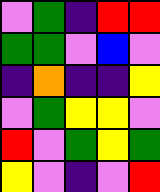[["violet", "green", "indigo", "red", "red"], ["green", "green", "violet", "blue", "violet"], ["indigo", "orange", "indigo", "indigo", "yellow"], ["violet", "green", "yellow", "yellow", "violet"], ["red", "violet", "green", "yellow", "green"], ["yellow", "violet", "indigo", "violet", "red"]]